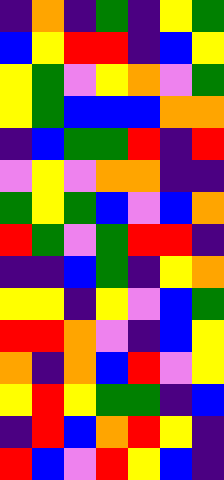[["indigo", "orange", "indigo", "green", "indigo", "yellow", "green"], ["blue", "yellow", "red", "red", "indigo", "blue", "yellow"], ["yellow", "green", "violet", "yellow", "orange", "violet", "green"], ["yellow", "green", "blue", "blue", "blue", "orange", "orange"], ["indigo", "blue", "green", "green", "red", "indigo", "red"], ["violet", "yellow", "violet", "orange", "orange", "indigo", "indigo"], ["green", "yellow", "green", "blue", "violet", "blue", "orange"], ["red", "green", "violet", "green", "red", "red", "indigo"], ["indigo", "indigo", "blue", "green", "indigo", "yellow", "orange"], ["yellow", "yellow", "indigo", "yellow", "violet", "blue", "green"], ["red", "red", "orange", "violet", "indigo", "blue", "yellow"], ["orange", "indigo", "orange", "blue", "red", "violet", "yellow"], ["yellow", "red", "yellow", "green", "green", "indigo", "blue"], ["indigo", "red", "blue", "orange", "red", "yellow", "indigo"], ["red", "blue", "violet", "red", "yellow", "blue", "indigo"]]